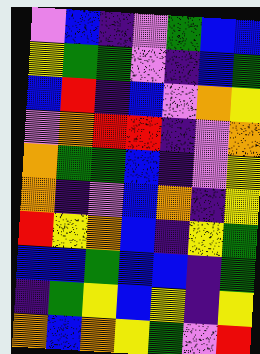[["violet", "blue", "indigo", "violet", "green", "blue", "blue"], ["yellow", "green", "green", "violet", "indigo", "blue", "green"], ["blue", "red", "indigo", "blue", "violet", "orange", "yellow"], ["violet", "orange", "red", "red", "indigo", "violet", "orange"], ["orange", "green", "green", "blue", "indigo", "violet", "yellow"], ["orange", "indigo", "violet", "blue", "orange", "indigo", "yellow"], ["red", "yellow", "orange", "blue", "indigo", "yellow", "green"], ["blue", "blue", "green", "blue", "blue", "indigo", "green"], ["indigo", "green", "yellow", "blue", "yellow", "indigo", "yellow"], ["orange", "blue", "orange", "yellow", "green", "violet", "red"]]